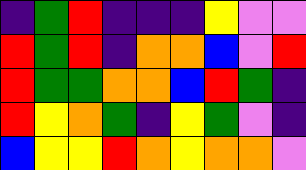[["indigo", "green", "red", "indigo", "indigo", "indigo", "yellow", "violet", "violet"], ["red", "green", "red", "indigo", "orange", "orange", "blue", "violet", "red"], ["red", "green", "green", "orange", "orange", "blue", "red", "green", "indigo"], ["red", "yellow", "orange", "green", "indigo", "yellow", "green", "violet", "indigo"], ["blue", "yellow", "yellow", "red", "orange", "yellow", "orange", "orange", "violet"]]